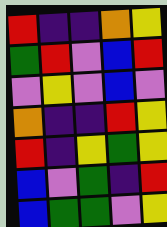[["red", "indigo", "indigo", "orange", "yellow"], ["green", "red", "violet", "blue", "red"], ["violet", "yellow", "violet", "blue", "violet"], ["orange", "indigo", "indigo", "red", "yellow"], ["red", "indigo", "yellow", "green", "yellow"], ["blue", "violet", "green", "indigo", "red"], ["blue", "green", "green", "violet", "yellow"]]